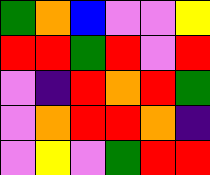[["green", "orange", "blue", "violet", "violet", "yellow"], ["red", "red", "green", "red", "violet", "red"], ["violet", "indigo", "red", "orange", "red", "green"], ["violet", "orange", "red", "red", "orange", "indigo"], ["violet", "yellow", "violet", "green", "red", "red"]]